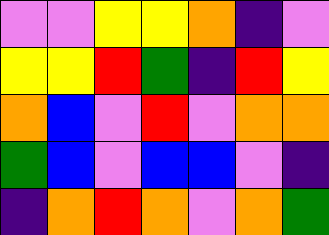[["violet", "violet", "yellow", "yellow", "orange", "indigo", "violet"], ["yellow", "yellow", "red", "green", "indigo", "red", "yellow"], ["orange", "blue", "violet", "red", "violet", "orange", "orange"], ["green", "blue", "violet", "blue", "blue", "violet", "indigo"], ["indigo", "orange", "red", "orange", "violet", "orange", "green"]]